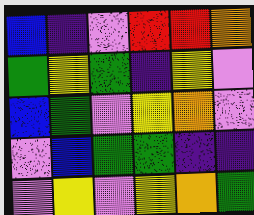[["blue", "indigo", "violet", "red", "red", "orange"], ["green", "yellow", "green", "indigo", "yellow", "violet"], ["blue", "green", "violet", "yellow", "orange", "violet"], ["violet", "blue", "green", "green", "indigo", "indigo"], ["violet", "yellow", "violet", "yellow", "orange", "green"]]